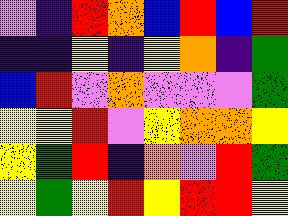[["violet", "indigo", "red", "orange", "blue", "red", "blue", "red"], ["indigo", "indigo", "yellow", "indigo", "yellow", "orange", "indigo", "green"], ["blue", "red", "violet", "orange", "violet", "violet", "violet", "green"], ["yellow", "yellow", "red", "violet", "yellow", "orange", "orange", "yellow"], ["yellow", "green", "red", "indigo", "orange", "violet", "red", "green"], ["yellow", "green", "yellow", "red", "yellow", "red", "red", "yellow"]]